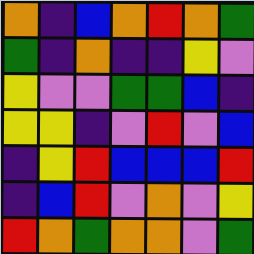[["orange", "indigo", "blue", "orange", "red", "orange", "green"], ["green", "indigo", "orange", "indigo", "indigo", "yellow", "violet"], ["yellow", "violet", "violet", "green", "green", "blue", "indigo"], ["yellow", "yellow", "indigo", "violet", "red", "violet", "blue"], ["indigo", "yellow", "red", "blue", "blue", "blue", "red"], ["indigo", "blue", "red", "violet", "orange", "violet", "yellow"], ["red", "orange", "green", "orange", "orange", "violet", "green"]]